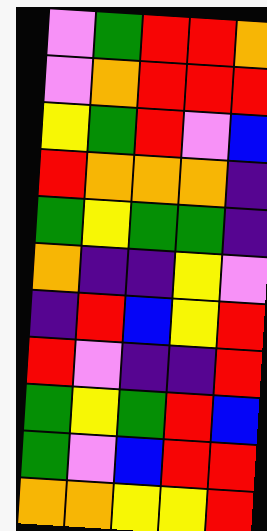[["violet", "green", "red", "red", "orange"], ["violet", "orange", "red", "red", "red"], ["yellow", "green", "red", "violet", "blue"], ["red", "orange", "orange", "orange", "indigo"], ["green", "yellow", "green", "green", "indigo"], ["orange", "indigo", "indigo", "yellow", "violet"], ["indigo", "red", "blue", "yellow", "red"], ["red", "violet", "indigo", "indigo", "red"], ["green", "yellow", "green", "red", "blue"], ["green", "violet", "blue", "red", "red"], ["orange", "orange", "yellow", "yellow", "red"]]